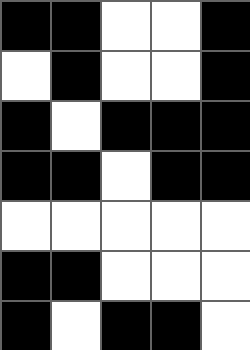[["black", "black", "white", "white", "black"], ["white", "black", "white", "white", "black"], ["black", "white", "black", "black", "black"], ["black", "black", "white", "black", "black"], ["white", "white", "white", "white", "white"], ["black", "black", "white", "white", "white"], ["black", "white", "black", "black", "white"]]